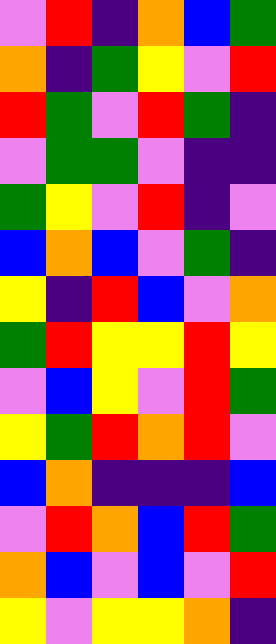[["violet", "red", "indigo", "orange", "blue", "green"], ["orange", "indigo", "green", "yellow", "violet", "red"], ["red", "green", "violet", "red", "green", "indigo"], ["violet", "green", "green", "violet", "indigo", "indigo"], ["green", "yellow", "violet", "red", "indigo", "violet"], ["blue", "orange", "blue", "violet", "green", "indigo"], ["yellow", "indigo", "red", "blue", "violet", "orange"], ["green", "red", "yellow", "yellow", "red", "yellow"], ["violet", "blue", "yellow", "violet", "red", "green"], ["yellow", "green", "red", "orange", "red", "violet"], ["blue", "orange", "indigo", "indigo", "indigo", "blue"], ["violet", "red", "orange", "blue", "red", "green"], ["orange", "blue", "violet", "blue", "violet", "red"], ["yellow", "violet", "yellow", "yellow", "orange", "indigo"]]